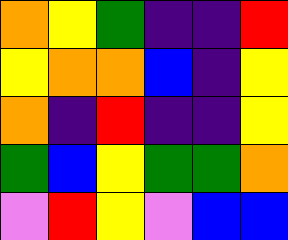[["orange", "yellow", "green", "indigo", "indigo", "red"], ["yellow", "orange", "orange", "blue", "indigo", "yellow"], ["orange", "indigo", "red", "indigo", "indigo", "yellow"], ["green", "blue", "yellow", "green", "green", "orange"], ["violet", "red", "yellow", "violet", "blue", "blue"]]